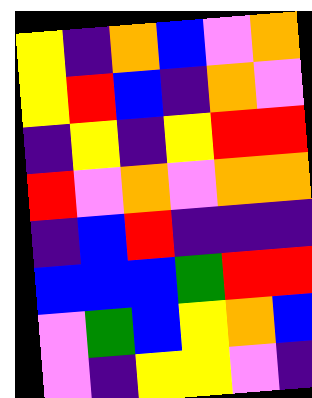[["yellow", "indigo", "orange", "blue", "violet", "orange"], ["yellow", "red", "blue", "indigo", "orange", "violet"], ["indigo", "yellow", "indigo", "yellow", "red", "red"], ["red", "violet", "orange", "violet", "orange", "orange"], ["indigo", "blue", "red", "indigo", "indigo", "indigo"], ["blue", "blue", "blue", "green", "red", "red"], ["violet", "green", "blue", "yellow", "orange", "blue"], ["violet", "indigo", "yellow", "yellow", "violet", "indigo"]]